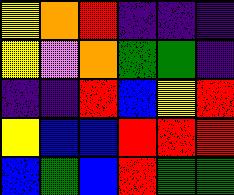[["yellow", "orange", "red", "indigo", "indigo", "indigo"], ["yellow", "violet", "orange", "green", "green", "indigo"], ["indigo", "indigo", "red", "blue", "yellow", "red"], ["yellow", "blue", "blue", "red", "red", "red"], ["blue", "green", "blue", "red", "green", "green"]]